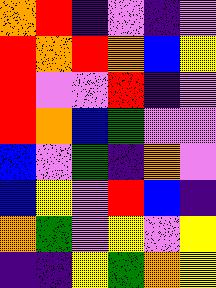[["orange", "red", "indigo", "violet", "indigo", "violet"], ["red", "orange", "red", "orange", "blue", "yellow"], ["red", "violet", "violet", "red", "indigo", "violet"], ["red", "orange", "blue", "green", "violet", "violet"], ["blue", "violet", "green", "indigo", "orange", "violet"], ["blue", "yellow", "violet", "red", "blue", "indigo"], ["orange", "green", "violet", "yellow", "violet", "yellow"], ["indigo", "indigo", "yellow", "green", "orange", "yellow"]]